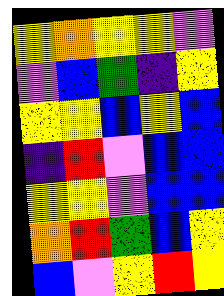[["yellow", "orange", "yellow", "yellow", "violet"], ["violet", "blue", "green", "indigo", "yellow"], ["yellow", "yellow", "blue", "yellow", "blue"], ["indigo", "red", "violet", "blue", "blue"], ["yellow", "yellow", "violet", "blue", "blue"], ["orange", "red", "green", "blue", "yellow"], ["blue", "violet", "yellow", "red", "yellow"]]